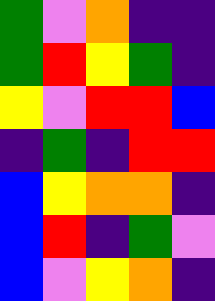[["green", "violet", "orange", "indigo", "indigo"], ["green", "red", "yellow", "green", "indigo"], ["yellow", "violet", "red", "red", "blue"], ["indigo", "green", "indigo", "red", "red"], ["blue", "yellow", "orange", "orange", "indigo"], ["blue", "red", "indigo", "green", "violet"], ["blue", "violet", "yellow", "orange", "indigo"]]